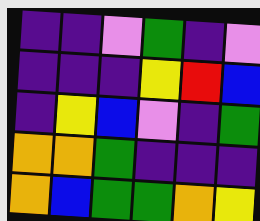[["indigo", "indigo", "violet", "green", "indigo", "violet"], ["indigo", "indigo", "indigo", "yellow", "red", "blue"], ["indigo", "yellow", "blue", "violet", "indigo", "green"], ["orange", "orange", "green", "indigo", "indigo", "indigo"], ["orange", "blue", "green", "green", "orange", "yellow"]]